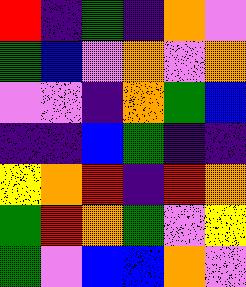[["red", "indigo", "green", "indigo", "orange", "violet"], ["green", "blue", "violet", "orange", "violet", "orange"], ["violet", "violet", "indigo", "orange", "green", "blue"], ["indigo", "indigo", "blue", "green", "indigo", "indigo"], ["yellow", "orange", "red", "indigo", "red", "orange"], ["green", "red", "orange", "green", "violet", "yellow"], ["green", "violet", "blue", "blue", "orange", "violet"]]